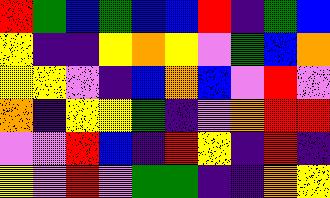[["red", "green", "blue", "green", "blue", "blue", "red", "indigo", "green", "blue"], ["yellow", "indigo", "indigo", "yellow", "orange", "yellow", "violet", "green", "blue", "orange"], ["yellow", "yellow", "violet", "indigo", "blue", "orange", "blue", "violet", "red", "violet"], ["orange", "indigo", "yellow", "yellow", "green", "indigo", "violet", "orange", "red", "red"], ["violet", "violet", "red", "blue", "indigo", "red", "yellow", "indigo", "red", "indigo"], ["yellow", "violet", "red", "violet", "green", "green", "indigo", "indigo", "orange", "yellow"]]